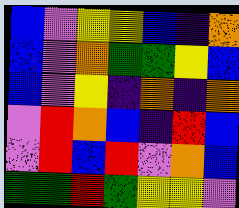[["blue", "violet", "yellow", "yellow", "blue", "indigo", "orange"], ["blue", "violet", "orange", "green", "green", "yellow", "blue"], ["blue", "violet", "yellow", "indigo", "orange", "indigo", "orange"], ["violet", "red", "orange", "blue", "indigo", "red", "blue"], ["violet", "red", "blue", "red", "violet", "orange", "blue"], ["green", "green", "red", "green", "yellow", "yellow", "violet"]]